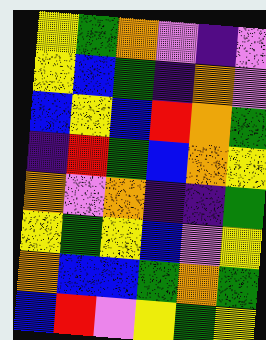[["yellow", "green", "orange", "violet", "indigo", "violet"], ["yellow", "blue", "green", "indigo", "orange", "violet"], ["blue", "yellow", "blue", "red", "orange", "green"], ["indigo", "red", "green", "blue", "orange", "yellow"], ["orange", "violet", "orange", "indigo", "indigo", "green"], ["yellow", "green", "yellow", "blue", "violet", "yellow"], ["orange", "blue", "blue", "green", "orange", "green"], ["blue", "red", "violet", "yellow", "green", "yellow"]]